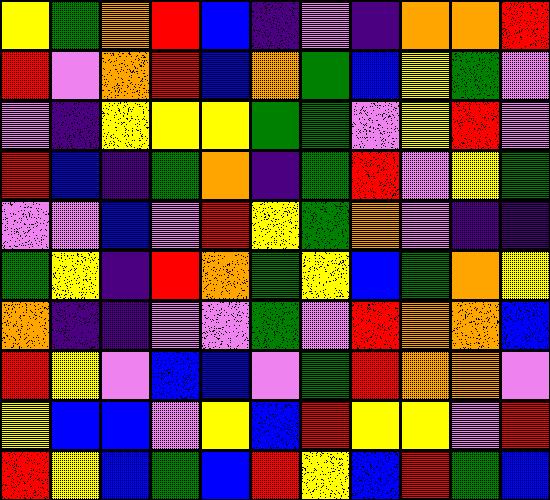[["yellow", "green", "orange", "red", "blue", "indigo", "violet", "indigo", "orange", "orange", "red"], ["red", "violet", "orange", "red", "blue", "orange", "green", "blue", "yellow", "green", "violet"], ["violet", "indigo", "yellow", "yellow", "yellow", "green", "green", "violet", "yellow", "red", "violet"], ["red", "blue", "indigo", "green", "orange", "indigo", "green", "red", "violet", "yellow", "green"], ["violet", "violet", "blue", "violet", "red", "yellow", "green", "orange", "violet", "indigo", "indigo"], ["green", "yellow", "indigo", "red", "orange", "green", "yellow", "blue", "green", "orange", "yellow"], ["orange", "indigo", "indigo", "violet", "violet", "green", "violet", "red", "orange", "orange", "blue"], ["red", "yellow", "violet", "blue", "blue", "violet", "green", "red", "orange", "orange", "violet"], ["yellow", "blue", "blue", "violet", "yellow", "blue", "red", "yellow", "yellow", "violet", "red"], ["red", "yellow", "blue", "green", "blue", "red", "yellow", "blue", "red", "green", "blue"]]